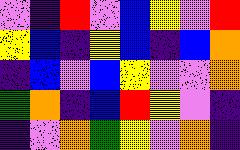[["violet", "indigo", "red", "violet", "blue", "yellow", "violet", "red"], ["yellow", "blue", "indigo", "yellow", "blue", "indigo", "blue", "orange"], ["indigo", "blue", "violet", "blue", "yellow", "violet", "violet", "orange"], ["green", "orange", "indigo", "blue", "red", "yellow", "violet", "indigo"], ["indigo", "violet", "orange", "green", "yellow", "violet", "orange", "indigo"]]